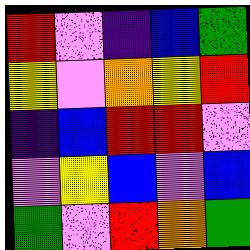[["red", "violet", "indigo", "blue", "green"], ["yellow", "violet", "orange", "yellow", "red"], ["indigo", "blue", "red", "red", "violet"], ["violet", "yellow", "blue", "violet", "blue"], ["green", "violet", "red", "orange", "green"]]